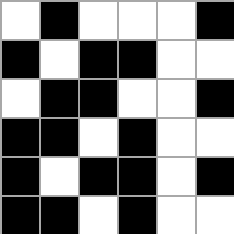[["white", "black", "white", "white", "white", "black"], ["black", "white", "black", "black", "white", "white"], ["white", "black", "black", "white", "white", "black"], ["black", "black", "white", "black", "white", "white"], ["black", "white", "black", "black", "white", "black"], ["black", "black", "white", "black", "white", "white"]]